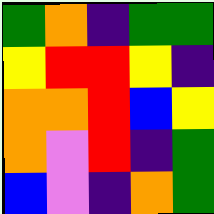[["green", "orange", "indigo", "green", "green"], ["yellow", "red", "red", "yellow", "indigo"], ["orange", "orange", "red", "blue", "yellow"], ["orange", "violet", "red", "indigo", "green"], ["blue", "violet", "indigo", "orange", "green"]]